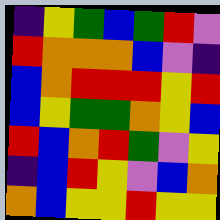[["indigo", "yellow", "green", "blue", "green", "red", "violet"], ["red", "orange", "orange", "orange", "blue", "violet", "indigo"], ["blue", "orange", "red", "red", "red", "yellow", "red"], ["blue", "yellow", "green", "green", "orange", "yellow", "blue"], ["red", "blue", "orange", "red", "green", "violet", "yellow"], ["indigo", "blue", "red", "yellow", "violet", "blue", "orange"], ["orange", "blue", "yellow", "yellow", "red", "yellow", "yellow"]]